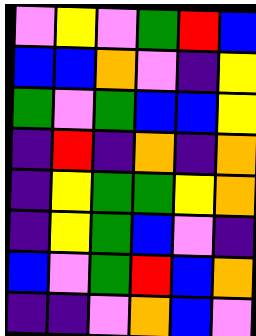[["violet", "yellow", "violet", "green", "red", "blue"], ["blue", "blue", "orange", "violet", "indigo", "yellow"], ["green", "violet", "green", "blue", "blue", "yellow"], ["indigo", "red", "indigo", "orange", "indigo", "orange"], ["indigo", "yellow", "green", "green", "yellow", "orange"], ["indigo", "yellow", "green", "blue", "violet", "indigo"], ["blue", "violet", "green", "red", "blue", "orange"], ["indigo", "indigo", "violet", "orange", "blue", "violet"]]